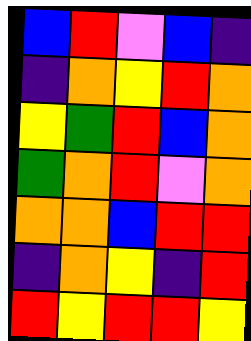[["blue", "red", "violet", "blue", "indigo"], ["indigo", "orange", "yellow", "red", "orange"], ["yellow", "green", "red", "blue", "orange"], ["green", "orange", "red", "violet", "orange"], ["orange", "orange", "blue", "red", "red"], ["indigo", "orange", "yellow", "indigo", "red"], ["red", "yellow", "red", "red", "yellow"]]